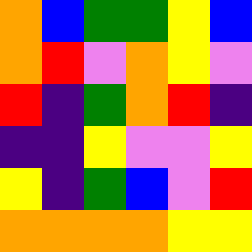[["orange", "blue", "green", "green", "yellow", "blue"], ["orange", "red", "violet", "orange", "yellow", "violet"], ["red", "indigo", "green", "orange", "red", "indigo"], ["indigo", "indigo", "yellow", "violet", "violet", "yellow"], ["yellow", "indigo", "green", "blue", "violet", "red"], ["orange", "orange", "orange", "orange", "yellow", "yellow"]]